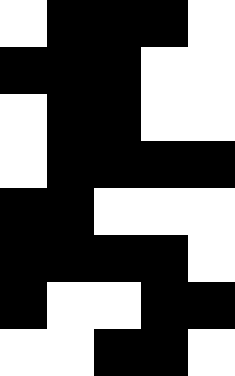[["white", "black", "black", "black", "white"], ["black", "black", "black", "white", "white"], ["white", "black", "black", "white", "white"], ["white", "black", "black", "black", "black"], ["black", "black", "white", "white", "white"], ["black", "black", "black", "black", "white"], ["black", "white", "white", "black", "black"], ["white", "white", "black", "black", "white"]]